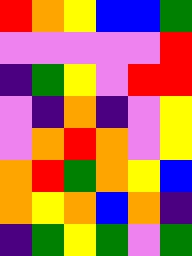[["red", "orange", "yellow", "blue", "blue", "green"], ["violet", "violet", "violet", "violet", "violet", "red"], ["indigo", "green", "yellow", "violet", "red", "red"], ["violet", "indigo", "orange", "indigo", "violet", "yellow"], ["violet", "orange", "red", "orange", "violet", "yellow"], ["orange", "red", "green", "orange", "yellow", "blue"], ["orange", "yellow", "orange", "blue", "orange", "indigo"], ["indigo", "green", "yellow", "green", "violet", "green"]]